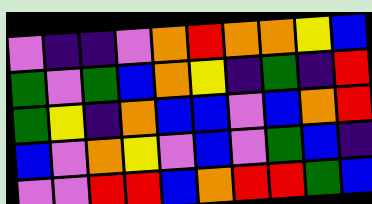[["violet", "indigo", "indigo", "violet", "orange", "red", "orange", "orange", "yellow", "blue"], ["green", "violet", "green", "blue", "orange", "yellow", "indigo", "green", "indigo", "red"], ["green", "yellow", "indigo", "orange", "blue", "blue", "violet", "blue", "orange", "red"], ["blue", "violet", "orange", "yellow", "violet", "blue", "violet", "green", "blue", "indigo"], ["violet", "violet", "red", "red", "blue", "orange", "red", "red", "green", "blue"]]